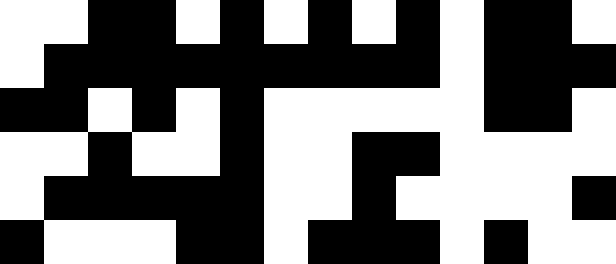[["white", "white", "black", "black", "white", "black", "white", "black", "white", "black", "white", "black", "black", "white"], ["white", "black", "black", "black", "black", "black", "black", "black", "black", "black", "white", "black", "black", "black"], ["black", "black", "white", "black", "white", "black", "white", "white", "white", "white", "white", "black", "black", "white"], ["white", "white", "black", "white", "white", "black", "white", "white", "black", "black", "white", "white", "white", "white"], ["white", "black", "black", "black", "black", "black", "white", "white", "black", "white", "white", "white", "white", "black"], ["black", "white", "white", "white", "black", "black", "white", "black", "black", "black", "white", "black", "white", "white"]]